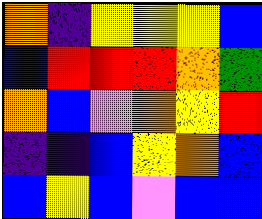[["orange", "indigo", "yellow", "yellow", "yellow", "blue"], ["blue", "red", "red", "red", "orange", "green"], ["orange", "blue", "violet", "orange", "yellow", "red"], ["indigo", "indigo", "blue", "yellow", "orange", "blue"], ["blue", "yellow", "blue", "violet", "blue", "blue"]]